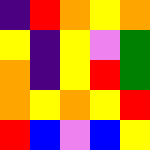[["indigo", "red", "orange", "yellow", "orange"], ["yellow", "indigo", "yellow", "violet", "green"], ["orange", "indigo", "yellow", "red", "green"], ["orange", "yellow", "orange", "yellow", "red"], ["red", "blue", "violet", "blue", "yellow"]]